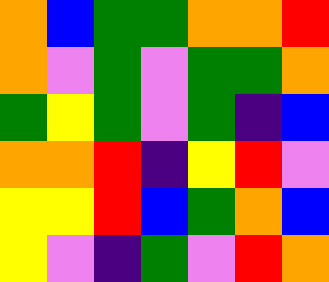[["orange", "blue", "green", "green", "orange", "orange", "red"], ["orange", "violet", "green", "violet", "green", "green", "orange"], ["green", "yellow", "green", "violet", "green", "indigo", "blue"], ["orange", "orange", "red", "indigo", "yellow", "red", "violet"], ["yellow", "yellow", "red", "blue", "green", "orange", "blue"], ["yellow", "violet", "indigo", "green", "violet", "red", "orange"]]